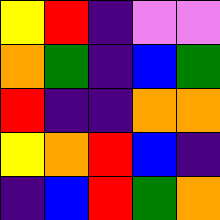[["yellow", "red", "indigo", "violet", "violet"], ["orange", "green", "indigo", "blue", "green"], ["red", "indigo", "indigo", "orange", "orange"], ["yellow", "orange", "red", "blue", "indigo"], ["indigo", "blue", "red", "green", "orange"]]